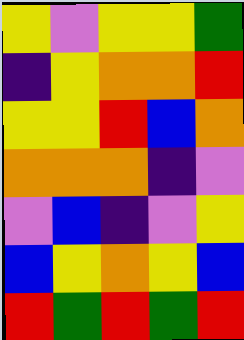[["yellow", "violet", "yellow", "yellow", "green"], ["indigo", "yellow", "orange", "orange", "red"], ["yellow", "yellow", "red", "blue", "orange"], ["orange", "orange", "orange", "indigo", "violet"], ["violet", "blue", "indigo", "violet", "yellow"], ["blue", "yellow", "orange", "yellow", "blue"], ["red", "green", "red", "green", "red"]]